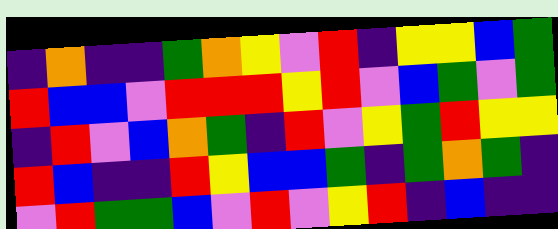[["indigo", "orange", "indigo", "indigo", "green", "orange", "yellow", "violet", "red", "indigo", "yellow", "yellow", "blue", "green"], ["red", "blue", "blue", "violet", "red", "red", "red", "yellow", "red", "violet", "blue", "green", "violet", "green"], ["indigo", "red", "violet", "blue", "orange", "green", "indigo", "red", "violet", "yellow", "green", "red", "yellow", "yellow"], ["red", "blue", "indigo", "indigo", "red", "yellow", "blue", "blue", "green", "indigo", "green", "orange", "green", "indigo"], ["violet", "red", "green", "green", "blue", "violet", "red", "violet", "yellow", "red", "indigo", "blue", "indigo", "indigo"]]